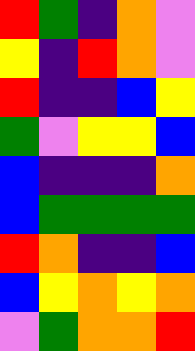[["red", "green", "indigo", "orange", "violet"], ["yellow", "indigo", "red", "orange", "violet"], ["red", "indigo", "indigo", "blue", "yellow"], ["green", "violet", "yellow", "yellow", "blue"], ["blue", "indigo", "indigo", "indigo", "orange"], ["blue", "green", "green", "green", "green"], ["red", "orange", "indigo", "indigo", "blue"], ["blue", "yellow", "orange", "yellow", "orange"], ["violet", "green", "orange", "orange", "red"]]